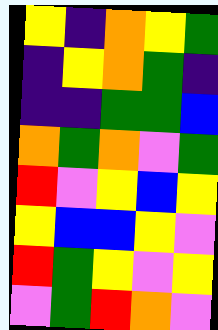[["yellow", "indigo", "orange", "yellow", "green"], ["indigo", "yellow", "orange", "green", "indigo"], ["indigo", "indigo", "green", "green", "blue"], ["orange", "green", "orange", "violet", "green"], ["red", "violet", "yellow", "blue", "yellow"], ["yellow", "blue", "blue", "yellow", "violet"], ["red", "green", "yellow", "violet", "yellow"], ["violet", "green", "red", "orange", "violet"]]